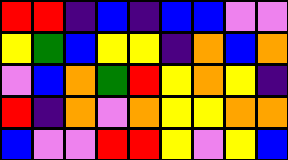[["red", "red", "indigo", "blue", "indigo", "blue", "blue", "violet", "violet"], ["yellow", "green", "blue", "yellow", "yellow", "indigo", "orange", "blue", "orange"], ["violet", "blue", "orange", "green", "red", "yellow", "orange", "yellow", "indigo"], ["red", "indigo", "orange", "violet", "orange", "yellow", "yellow", "orange", "orange"], ["blue", "violet", "violet", "red", "red", "yellow", "violet", "yellow", "blue"]]